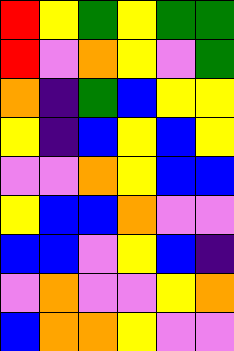[["red", "yellow", "green", "yellow", "green", "green"], ["red", "violet", "orange", "yellow", "violet", "green"], ["orange", "indigo", "green", "blue", "yellow", "yellow"], ["yellow", "indigo", "blue", "yellow", "blue", "yellow"], ["violet", "violet", "orange", "yellow", "blue", "blue"], ["yellow", "blue", "blue", "orange", "violet", "violet"], ["blue", "blue", "violet", "yellow", "blue", "indigo"], ["violet", "orange", "violet", "violet", "yellow", "orange"], ["blue", "orange", "orange", "yellow", "violet", "violet"]]